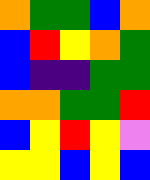[["orange", "green", "green", "blue", "orange"], ["blue", "red", "yellow", "orange", "green"], ["blue", "indigo", "indigo", "green", "green"], ["orange", "orange", "green", "green", "red"], ["blue", "yellow", "red", "yellow", "violet"], ["yellow", "yellow", "blue", "yellow", "blue"]]